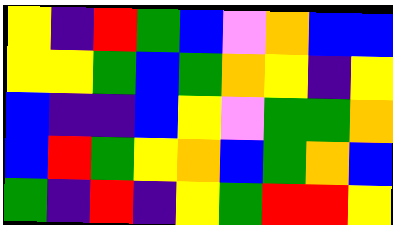[["yellow", "indigo", "red", "green", "blue", "violet", "orange", "blue", "blue"], ["yellow", "yellow", "green", "blue", "green", "orange", "yellow", "indigo", "yellow"], ["blue", "indigo", "indigo", "blue", "yellow", "violet", "green", "green", "orange"], ["blue", "red", "green", "yellow", "orange", "blue", "green", "orange", "blue"], ["green", "indigo", "red", "indigo", "yellow", "green", "red", "red", "yellow"]]